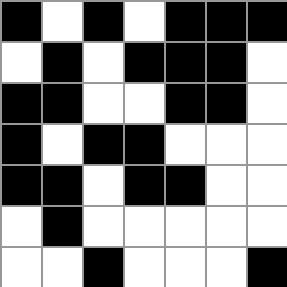[["black", "white", "black", "white", "black", "black", "black"], ["white", "black", "white", "black", "black", "black", "white"], ["black", "black", "white", "white", "black", "black", "white"], ["black", "white", "black", "black", "white", "white", "white"], ["black", "black", "white", "black", "black", "white", "white"], ["white", "black", "white", "white", "white", "white", "white"], ["white", "white", "black", "white", "white", "white", "black"]]